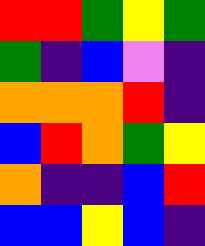[["red", "red", "green", "yellow", "green"], ["green", "indigo", "blue", "violet", "indigo"], ["orange", "orange", "orange", "red", "indigo"], ["blue", "red", "orange", "green", "yellow"], ["orange", "indigo", "indigo", "blue", "red"], ["blue", "blue", "yellow", "blue", "indigo"]]